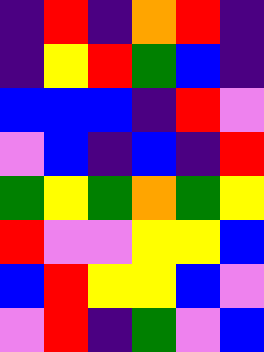[["indigo", "red", "indigo", "orange", "red", "indigo"], ["indigo", "yellow", "red", "green", "blue", "indigo"], ["blue", "blue", "blue", "indigo", "red", "violet"], ["violet", "blue", "indigo", "blue", "indigo", "red"], ["green", "yellow", "green", "orange", "green", "yellow"], ["red", "violet", "violet", "yellow", "yellow", "blue"], ["blue", "red", "yellow", "yellow", "blue", "violet"], ["violet", "red", "indigo", "green", "violet", "blue"]]